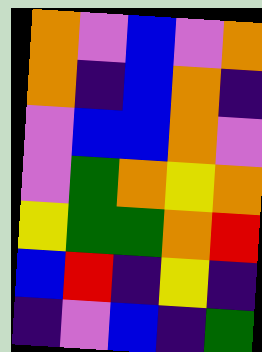[["orange", "violet", "blue", "violet", "orange"], ["orange", "indigo", "blue", "orange", "indigo"], ["violet", "blue", "blue", "orange", "violet"], ["violet", "green", "orange", "yellow", "orange"], ["yellow", "green", "green", "orange", "red"], ["blue", "red", "indigo", "yellow", "indigo"], ["indigo", "violet", "blue", "indigo", "green"]]